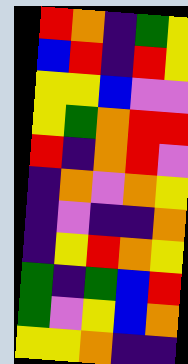[["red", "orange", "indigo", "green", "yellow"], ["blue", "red", "indigo", "red", "yellow"], ["yellow", "yellow", "blue", "violet", "violet"], ["yellow", "green", "orange", "red", "red"], ["red", "indigo", "orange", "red", "violet"], ["indigo", "orange", "violet", "orange", "yellow"], ["indigo", "violet", "indigo", "indigo", "orange"], ["indigo", "yellow", "red", "orange", "yellow"], ["green", "indigo", "green", "blue", "red"], ["green", "violet", "yellow", "blue", "orange"], ["yellow", "yellow", "orange", "indigo", "indigo"]]